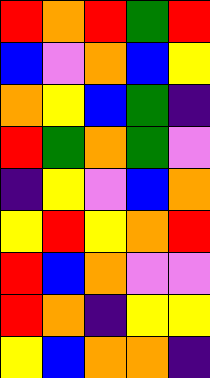[["red", "orange", "red", "green", "red"], ["blue", "violet", "orange", "blue", "yellow"], ["orange", "yellow", "blue", "green", "indigo"], ["red", "green", "orange", "green", "violet"], ["indigo", "yellow", "violet", "blue", "orange"], ["yellow", "red", "yellow", "orange", "red"], ["red", "blue", "orange", "violet", "violet"], ["red", "orange", "indigo", "yellow", "yellow"], ["yellow", "blue", "orange", "orange", "indigo"]]